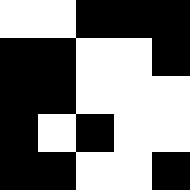[["white", "white", "black", "black", "black"], ["black", "black", "white", "white", "black"], ["black", "black", "white", "white", "white"], ["black", "white", "black", "white", "white"], ["black", "black", "white", "white", "black"]]